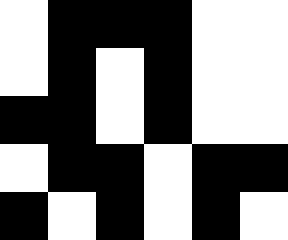[["white", "black", "black", "black", "white", "white"], ["white", "black", "white", "black", "white", "white"], ["black", "black", "white", "black", "white", "white"], ["white", "black", "black", "white", "black", "black"], ["black", "white", "black", "white", "black", "white"]]